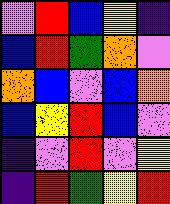[["violet", "red", "blue", "yellow", "indigo"], ["blue", "red", "green", "orange", "violet"], ["orange", "blue", "violet", "blue", "orange"], ["blue", "yellow", "red", "blue", "violet"], ["indigo", "violet", "red", "violet", "yellow"], ["indigo", "red", "green", "yellow", "red"]]